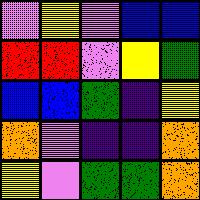[["violet", "yellow", "violet", "blue", "blue"], ["red", "red", "violet", "yellow", "green"], ["blue", "blue", "green", "indigo", "yellow"], ["orange", "violet", "indigo", "indigo", "orange"], ["yellow", "violet", "green", "green", "orange"]]